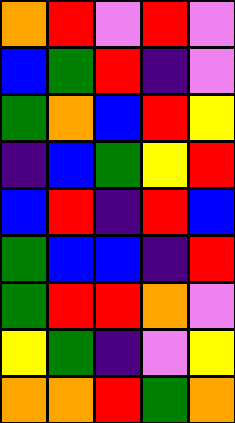[["orange", "red", "violet", "red", "violet"], ["blue", "green", "red", "indigo", "violet"], ["green", "orange", "blue", "red", "yellow"], ["indigo", "blue", "green", "yellow", "red"], ["blue", "red", "indigo", "red", "blue"], ["green", "blue", "blue", "indigo", "red"], ["green", "red", "red", "orange", "violet"], ["yellow", "green", "indigo", "violet", "yellow"], ["orange", "orange", "red", "green", "orange"]]